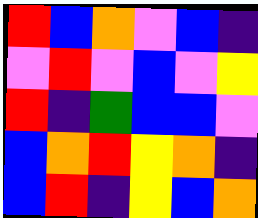[["red", "blue", "orange", "violet", "blue", "indigo"], ["violet", "red", "violet", "blue", "violet", "yellow"], ["red", "indigo", "green", "blue", "blue", "violet"], ["blue", "orange", "red", "yellow", "orange", "indigo"], ["blue", "red", "indigo", "yellow", "blue", "orange"]]